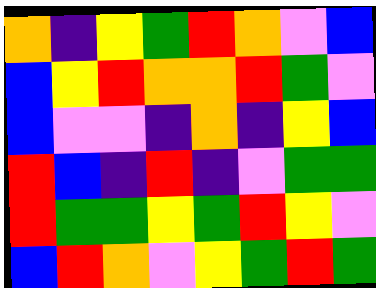[["orange", "indigo", "yellow", "green", "red", "orange", "violet", "blue"], ["blue", "yellow", "red", "orange", "orange", "red", "green", "violet"], ["blue", "violet", "violet", "indigo", "orange", "indigo", "yellow", "blue"], ["red", "blue", "indigo", "red", "indigo", "violet", "green", "green"], ["red", "green", "green", "yellow", "green", "red", "yellow", "violet"], ["blue", "red", "orange", "violet", "yellow", "green", "red", "green"]]